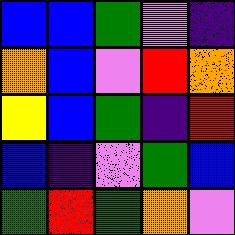[["blue", "blue", "green", "violet", "indigo"], ["orange", "blue", "violet", "red", "orange"], ["yellow", "blue", "green", "indigo", "red"], ["blue", "indigo", "violet", "green", "blue"], ["green", "red", "green", "orange", "violet"]]